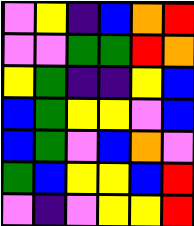[["violet", "yellow", "indigo", "blue", "orange", "red"], ["violet", "violet", "green", "green", "red", "orange"], ["yellow", "green", "indigo", "indigo", "yellow", "blue"], ["blue", "green", "yellow", "yellow", "violet", "blue"], ["blue", "green", "violet", "blue", "orange", "violet"], ["green", "blue", "yellow", "yellow", "blue", "red"], ["violet", "indigo", "violet", "yellow", "yellow", "red"]]